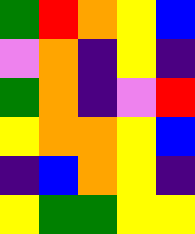[["green", "red", "orange", "yellow", "blue"], ["violet", "orange", "indigo", "yellow", "indigo"], ["green", "orange", "indigo", "violet", "red"], ["yellow", "orange", "orange", "yellow", "blue"], ["indigo", "blue", "orange", "yellow", "indigo"], ["yellow", "green", "green", "yellow", "yellow"]]